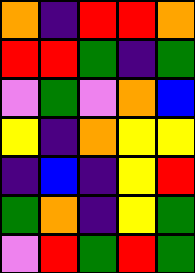[["orange", "indigo", "red", "red", "orange"], ["red", "red", "green", "indigo", "green"], ["violet", "green", "violet", "orange", "blue"], ["yellow", "indigo", "orange", "yellow", "yellow"], ["indigo", "blue", "indigo", "yellow", "red"], ["green", "orange", "indigo", "yellow", "green"], ["violet", "red", "green", "red", "green"]]